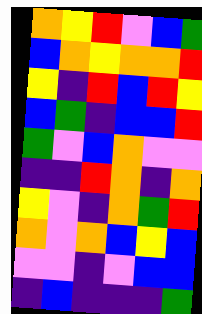[["orange", "yellow", "red", "violet", "blue", "green"], ["blue", "orange", "yellow", "orange", "orange", "red"], ["yellow", "indigo", "red", "blue", "red", "yellow"], ["blue", "green", "indigo", "blue", "blue", "red"], ["green", "violet", "blue", "orange", "violet", "violet"], ["indigo", "indigo", "red", "orange", "indigo", "orange"], ["yellow", "violet", "indigo", "orange", "green", "red"], ["orange", "violet", "orange", "blue", "yellow", "blue"], ["violet", "violet", "indigo", "violet", "blue", "blue"], ["indigo", "blue", "indigo", "indigo", "indigo", "green"]]